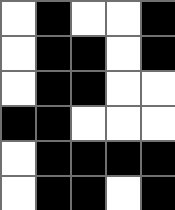[["white", "black", "white", "white", "black"], ["white", "black", "black", "white", "black"], ["white", "black", "black", "white", "white"], ["black", "black", "white", "white", "white"], ["white", "black", "black", "black", "black"], ["white", "black", "black", "white", "black"]]